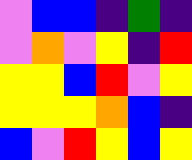[["violet", "blue", "blue", "indigo", "green", "indigo"], ["violet", "orange", "violet", "yellow", "indigo", "red"], ["yellow", "yellow", "blue", "red", "violet", "yellow"], ["yellow", "yellow", "yellow", "orange", "blue", "indigo"], ["blue", "violet", "red", "yellow", "blue", "yellow"]]